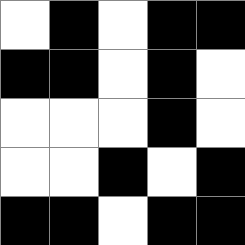[["white", "black", "white", "black", "black"], ["black", "black", "white", "black", "white"], ["white", "white", "white", "black", "white"], ["white", "white", "black", "white", "black"], ["black", "black", "white", "black", "black"]]